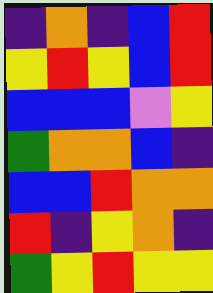[["indigo", "orange", "indigo", "blue", "red"], ["yellow", "red", "yellow", "blue", "red"], ["blue", "blue", "blue", "violet", "yellow"], ["green", "orange", "orange", "blue", "indigo"], ["blue", "blue", "red", "orange", "orange"], ["red", "indigo", "yellow", "orange", "indigo"], ["green", "yellow", "red", "yellow", "yellow"]]